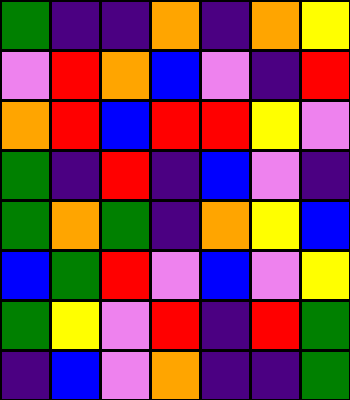[["green", "indigo", "indigo", "orange", "indigo", "orange", "yellow"], ["violet", "red", "orange", "blue", "violet", "indigo", "red"], ["orange", "red", "blue", "red", "red", "yellow", "violet"], ["green", "indigo", "red", "indigo", "blue", "violet", "indigo"], ["green", "orange", "green", "indigo", "orange", "yellow", "blue"], ["blue", "green", "red", "violet", "blue", "violet", "yellow"], ["green", "yellow", "violet", "red", "indigo", "red", "green"], ["indigo", "blue", "violet", "orange", "indigo", "indigo", "green"]]